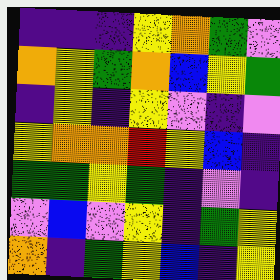[["indigo", "indigo", "indigo", "yellow", "orange", "green", "violet"], ["orange", "yellow", "green", "orange", "blue", "yellow", "green"], ["indigo", "yellow", "indigo", "yellow", "violet", "indigo", "violet"], ["yellow", "orange", "orange", "red", "yellow", "blue", "indigo"], ["green", "green", "yellow", "green", "indigo", "violet", "indigo"], ["violet", "blue", "violet", "yellow", "indigo", "green", "yellow"], ["orange", "indigo", "green", "yellow", "blue", "indigo", "yellow"]]